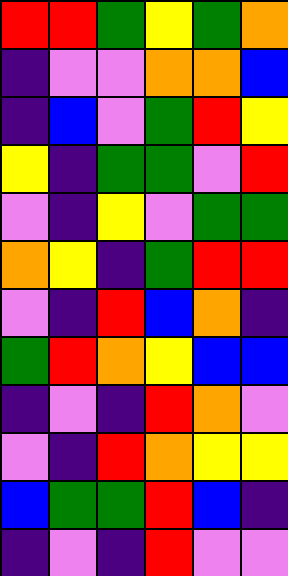[["red", "red", "green", "yellow", "green", "orange"], ["indigo", "violet", "violet", "orange", "orange", "blue"], ["indigo", "blue", "violet", "green", "red", "yellow"], ["yellow", "indigo", "green", "green", "violet", "red"], ["violet", "indigo", "yellow", "violet", "green", "green"], ["orange", "yellow", "indigo", "green", "red", "red"], ["violet", "indigo", "red", "blue", "orange", "indigo"], ["green", "red", "orange", "yellow", "blue", "blue"], ["indigo", "violet", "indigo", "red", "orange", "violet"], ["violet", "indigo", "red", "orange", "yellow", "yellow"], ["blue", "green", "green", "red", "blue", "indigo"], ["indigo", "violet", "indigo", "red", "violet", "violet"]]